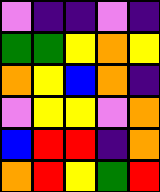[["violet", "indigo", "indigo", "violet", "indigo"], ["green", "green", "yellow", "orange", "yellow"], ["orange", "yellow", "blue", "orange", "indigo"], ["violet", "yellow", "yellow", "violet", "orange"], ["blue", "red", "red", "indigo", "orange"], ["orange", "red", "yellow", "green", "red"]]